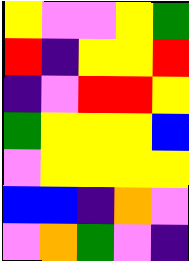[["yellow", "violet", "violet", "yellow", "green"], ["red", "indigo", "yellow", "yellow", "red"], ["indigo", "violet", "red", "red", "yellow"], ["green", "yellow", "yellow", "yellow", "blue"], ["violet", "yellow", "yellow", "yellow", "yellow"], ["blue", "blue", "indigo", "orange", "violet"], ["violet", "orange", "green", "violet", "indigo"]]